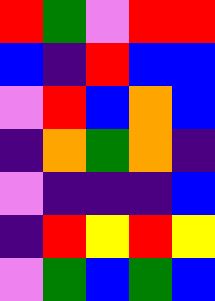[["red", "green", "violet", "red", "red"], ["blue", "indigo", "red", "blue", "blue"], ["violet", "red", "blue", "orange", "blue"], ["indigo", "orange", "green", "orange", "indigo"], ["violet", "indigo", "indigo", "indigo", "blue"], ["indigo", "red", "yellow", "red", "yellow"], ["violet", "green", "blue", "green", "blue"]]